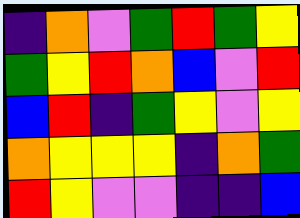[["indigo", "orange", "violet", "green", "red", "green", "yellow"], ["green", "yellow", "red", "orange", "blue", "violet", "red"], ["blue", "red", "indigo", "green", "yellow", "violet", "yellow"], ["orange", "yellow", "yellow", "yellow", "indigo", "orange", "green"], ["red", "yellow", "violet", "violet", "indigo", "indigo", "blue"]]